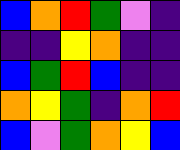[["blue", "orange", "red", "green", "violet", "indigo"], ["indigo", "indigo", "yellow", "orange", "indigo", "indigo"], ["blue", "green", "red", "blue", "indigo", "indigo"], ["orange", "yellow", "green", "indigo", "orange", "red"], ["blue", "violet", "green", "orange", "yellow", "blue"]]